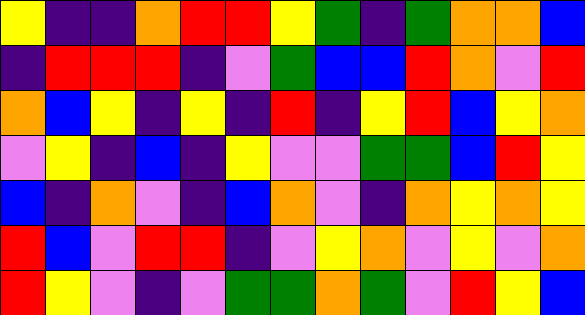[["yellow", "indigo", "indigo", "orange", "red", "red", "yellow", "green", "indigo", "green", "orange", "orange", "blue"], ["indigo", "red", "red", "red", "indigo", "violet", "green", "blue", "blue", "red", "orange", "violet", "red"], ["orange", "blue", "yellow", "indigo", "yellow", "indigo", "red", "indigo", "yellow", "red", "blue", "yellow", "orange"], ["violet", "yellow", "indigo", "blue", "indigo", "yellow", "violet", "violet", "green", "green", "blue", "red", "yellow"], ["blue", "indigo", "orange", "violet", "indigo", "blue", "orange", "violet", "indigo", "orange", "yellow", "orange", "yellow"], ["red", "blue", "violet", "red", "red", "indigo", "violet", "yellow", "orange", "violet", "yellow", "violet", "orange"], ["red", "yellow", "violet", "indigo", "violet", "green", "green", "orange", "green", "violet", "red", "yellow", "blue"]]